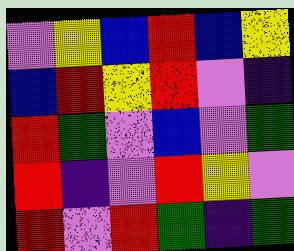[["violet", "yellow", "blue", "red", "blue", "yellow"], ["blue", "red", "yellow", "red", "violet", "indigo"], ["red", "green", "violet", "blue", "violet", "green"], ["red", "indigo", "violet", "red", "yellow", "violet"], ["red", "violet", "red", "green", "indigo", "green"]]